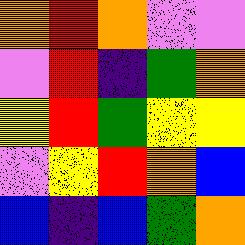[["orange", "red", "orange", "violet", "violet"], ["violet", "red", "indigo", "green", "orange"], ["yellow", "red", "green", "yellow", "yellow"], ["violet", "yellow", "red", "orange", "blue"], ["blue", "indigo", "blue", "green", "orange"]]